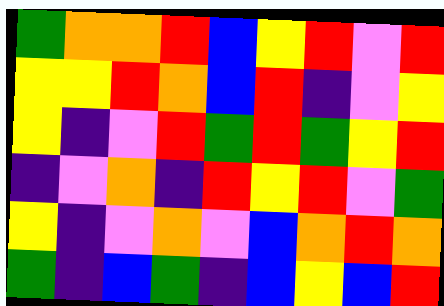[["green", "orange", "orange", "red", "blue", "yellow", "red", "violet", "red"], ["yellow", "yellow", "red", "orange", "blue", "red", "indigo", "violet", "yellow"], ["yellow", "indigo", "violet", "red", "green", "red", "green", "yellow", "red"], ["indigo", "violet", "orange", "indigo", "red", "yellow", "red", "violet", "green"], ["yellow", "indigo", "violet", "orange", "violet", "blue", "orange", "red", "orange"], ["green", "indigo", "blue", "green", "indigo", "blue", "yellow", "blue", "red"]]